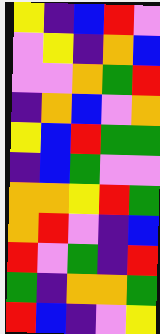[["yellow", "indigo", "blue", "red", "violet"], ["violet", "yellow", "indigo", "orange", "blue"], ["violet", "violet", "orange", "green", "red"], ["indigo", "orange", "blue", "violet", "orange"], ["yellow", "blue", "red", "green", "green"], ["indigo", "blue", "green", "violet", "violet"], ["orange", "orange", "yellow", "red", "green"], ["orange", "red", "violet", "indigo", "blue"], ["red", "violet", "green", "indigo", "red"], ["green", "indigo", "orange", "orange", "green"], ["red", "blue", "indigo", "violet", "yellow"]]